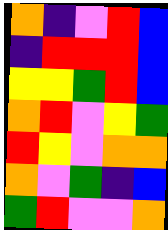[["orange", "indigo", "violet", "red", "blue"], ["indigo", "red", "red", "red", "blue"], ["yellow", "yellow", "green", "red", "blue"], ["orange", "red", "violet", "yellow", "green"], ["red", "yellow", "violet", "orange", "orange"], ["orange", "violet", "green", "indigo", "blue"], ["green", "red", "violet", "violet", "orange"]]